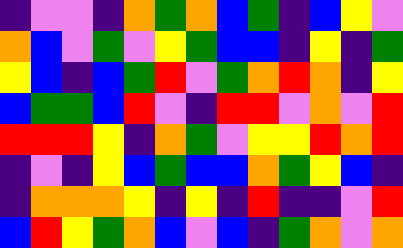[["indigo", "violet", "violet", "indigo", "orange", "green", "orange", "blue", "green", "indigo", "blue", "yellow", "violet"], ["orange", "blue", "violet", "green", "violet", "yellow", "green", "blue", "blue", "indigo", "yellow", "indigo", "green"], ["yellow", "blue", "indigo", "blue", "green", "red", "violet", "green", "orange", "red", "orange", "indigo", "yellow"], ["blue", "green", "green", "blue", "red", "violet", "indigo", "red", "red", "violet", "orange", "violet", "red"], ["red", "red", "red", "yellow", "indigo", "orange", "green", "violet", "yellow", "yellow", "red", "orange", "red"], ["indigo", "violet", "indigo", "yellow", "blue", "green", "blue", "blue", "orange", "green", "yellow", "blue", "indigo"], ["indigo", "orange", "orange", "orange", "yellow", "indigo", "yellow", "indigo", "red", "indigo", "indigo", "violet", "red"], ["blue", "red", "yellow", "green", "orange", "blue", "violet", "blue", "indigo", "green", "orange", "violet", "orange"]]